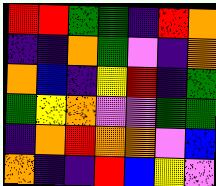[["red", "red", "green", "green", "indigo", "red", "orange"], ["indigo", "indigo", "orange", "green", "violet", "indigo", "orange"], ["orange", "blue", "indigo", "yellow", "red", "indigo", "green"], ["green", "yellow", "orange", "violet", "violet", "green", "green"], ["indigo", "orange", "red", "orange", "orange", "violet", "blue"], ["orange", "indigo", "indigo", "red", "blue", "yellow", "violet"]]